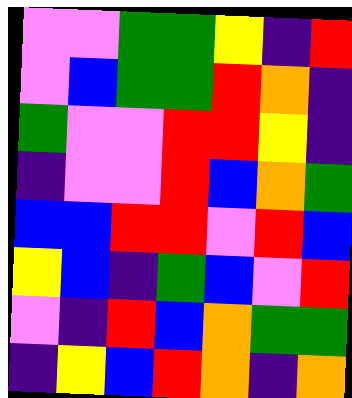[["violet", "violet", "green", "green", "yellow", "indigo", "red"], ["violet", "blue", "green", "green", "red", "orange", "indigo"], ["green", "violet", "violet", "red", "red", "yellow", "indigo"], ["indigo", "violet", "violet", "red", "blue", "orange", "green"], ["blue", "blue", "red", "red", "violet", "red", "blue"], ["yellow", "blue", "indigo", "green", "blue", "violet", "red"], ["violet", "indigo", "red", "blue", "orange", "green", "green"], ["indigo", "yellow", "blue", "red", "orange", "indigo", "orange"]]